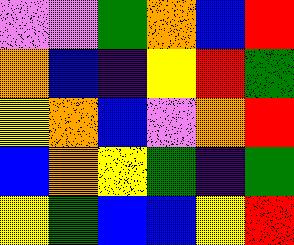[["violet", "violet", "green", "orange", "blue", "red"], ["orange", "blue", "indigo", "yellow", "red", "green"], ["yellow", "orange", "blue", "violet", "orange", "red"], ["blue", "orange", "yellow", "green", "indigo", "green"], ["yellow", "green", "blue", "blue", "yellow", "red"]]